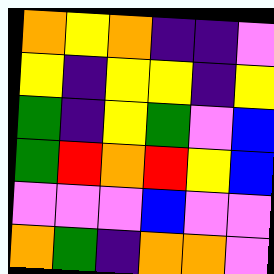[["orange", "yellow", "orange", "indigo", "indigo", "violet"], ["yellow", "indigo", "yellow", "yellow", "indigo", "yellow"], ["green", "indigo", "yellow", "green", "violet", "blue"], ["green", "red", "orange", "red", "yellow", "blue"], ["violet", "violet", "violet", "blue", "violet", "violet"], ["orange", "green", "indigo", "orange", "orange", "violet"]]